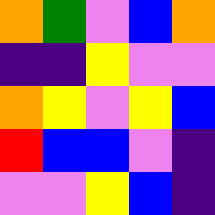[["orange", "green", "violet", "blue", "orange"], ["indigo", "indigo", "yellow", "violet", "violet"], ["orange", "yellow", "violet", "yellow", "blue"], ["red", "blue", "blue", "violet", "indigo"], ["violet", "violet", "yellow", "blue", "indigo"]]